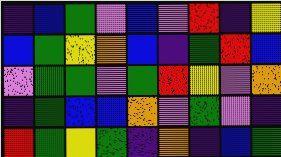[["indigo", "blue", "green", "violet", "blue", "violet", "red", "indigo", "yellow"], ["blue", "green", "yellow", "orange", "blue", "indigo", "green", "red", "blue"], ["violet", "green", "green", "violet", "green", "red", "yellow", "violet", "orange"], ["indigo", "green", "blue", "blue", "orange", "violet", "green", "violet", "indigo"], ["red", "green", "yellow", "green", "indigo", "orange", "indigo", "blue", "green"]]